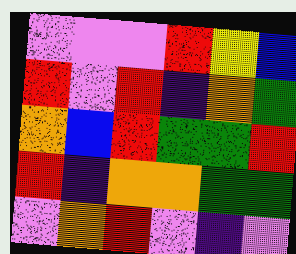[["violet", "violet", "violet", "red", "yellow", "blue"], ["red", "violet", "red", "indigo", "orange", "green"], ["orange", "blue", "red", "green", "green", "red"], ["red", "indigo", "orange", "orange", "green", "green"], ["violet", "orange", "red", "violet", "indigo", "violet"]]